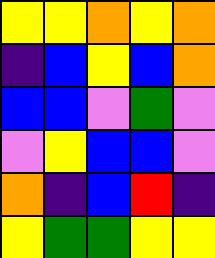[["yellow", "yellow", "orange", "yellow", "orange"], ["indigo", "blue", "yellow", "blue", "orange"], ["blue", "blue", "violet", "green", "violet"], ["violet", "yellow", "blue", "blue", "violet"], ["orange", "indigo", "blue", "red", "indigo"], ["yellow", "green", "green", "yellow", "yellow"]]